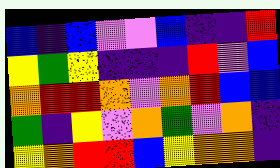[["blue", "indigo", "blue", "violet", "violet", "blue", "indigo", "indigo", "red"], ["yellow", "green", "yellow", "indigo", "indigo", "indigo", "red", "violet", "blue"], ["orange", "red", "red", "orange", "violet", "orange", "red", "blue", "blue"], ["green", "indigo", "yellow", "violet", "orange", "green", "violet", "orange", "indigo"], ["yellow", "orange", "red", "red", "blue", "yellow", "orange", "orange", "indigo"]]